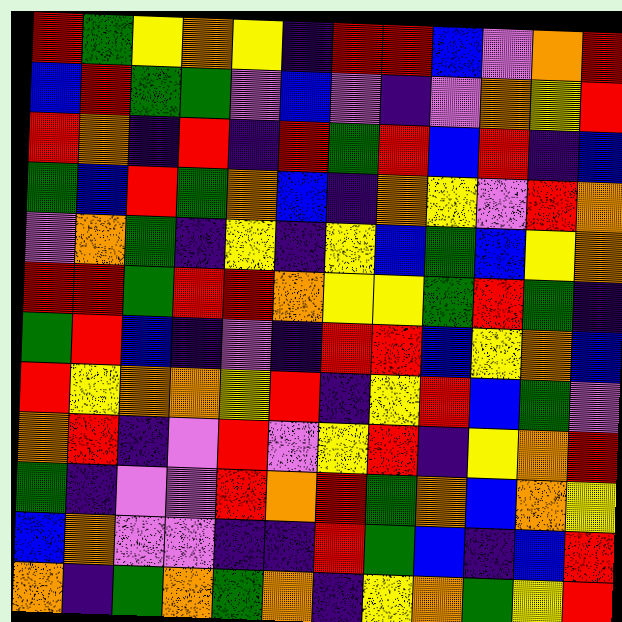[["red", "green", "yellow", "orange", "yellow", "indigo", "red", "red", "blue", "violet", "orange", "red"], ["blue", "red", "green", "green", "violet", "blue", "violet", "indigo", "violet", "orange", "yellow", "red"], ["red", "orange", "indigo", "red", "indigo", "red", "green", "red", "blue", "red", "indigo", "blue"], ["green", "blue", "red", "green", "orange", "blue", "indigo", "orange", "yellow", "violet", "red", "orange"], ["violet", "orange", "green", "indigo", "yellow", "indigo", "yellow", "blue", "green", "blue", "yellow", "orange"], ["red", "red", "green", "red", "red", "orange", "yellow", "yellow", "green", "red", "green", "indigo"], ["green", "red", "blue", "indigo", "violet", "indigo", "red", "red", "blue", "yellow", "orange", "blue"], ["red", "yellow", "orange", "orange", "yellow", "red", "indigo", "yellow", "red", "blue", "green", "violet"], ["orange", "red", "indigo", "violet", "red", "violet", "yellow", "red", "indigo", "yellow", "orange", "red"], ["green", "indigo", "violet", "violet", "red", "orange", "red", "green", "orange", "blue", "orange", "yellow"], ["blue", "orange", "violet", "violet", "indigo", "indigo", "red", "green", "blue", "indigo", "blue", "red"], ["orange", "indigo", "green", "orange", "green", "orange", "indigo", "yellow", "orange", "green", "yellow", "red"]]